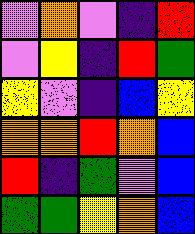[["violet", "orange", "violet", "indigo", "red"], ["violet", "yellow", "indigo", "red", "green"], ["yellow", "violet", "indigo", "blue", "yellow"], ["orange", "orange", "red", "orange", "blue"], ["red", "indigo", "green", "violet", "blue"], ["green", "green", "yellow", "orange", "blue"]]